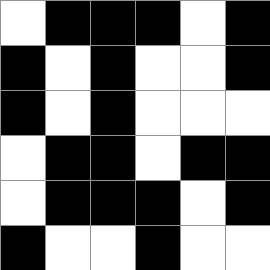[["white", "black", "black", "black", "white", "black"], ["black", "white", "black", "white", "white", "black"], ["black", "white", "black", "white", "white", "white"], ["white", "black", "black", "white", "black", "black"], ["white", "black", "black", "black", "white", "black"], ["black", "white", "white", "black", "white", "white"]]